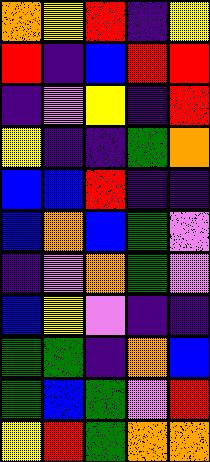[["orange", "yellow", "red", "indigo", "yellow"], ["red", "indigo", "blue", "red", "red"], ["indigo", "violet", "yellow", "indigo", "red"], ["yellow", "indigo", "indigo", "green", "orange"], ["blue", "blue", "red", "indigo", "indigo"], ["blue", "orange", "blue", "green", "violet"], ["indigo", "violet", "orange", "green", "violet"], ["blue", "yellow", "violet", "indigo", "indigo"], ["green", "green", "indigo", "orange", "blue"], ["green", "blue", "green", "violet", "red"], ["yellow", "red", "green", "orange", "orange"]]